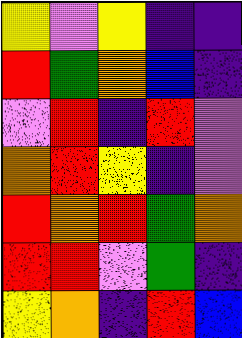[["yellow", "violet", "yellow", "indigo", "indigo"], ["red", "green", "orange", "blue", "indigo"], ["violet", "red", "indigo", "red", "violet"], ["orange", "red", "yellow", "indigo", "violet"], ["red", "orange", "red", "green", "orange"], ["red", "red", "violet", "green", "indigo"], ["yellow", "orange", "indigo", "red", "blue"]]